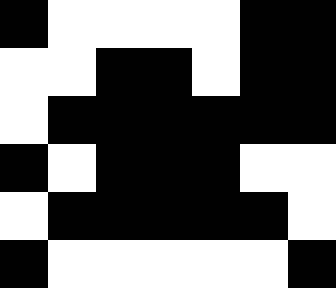[["black", "white", "white", "white", "white", "black", "black"], ["white", "white", "black", "black", "white", "black", "black"], ["white", "black", "black", "black", "black", "black", "black"], ["black", "white", "black", "black", "black", "white", "white"], ["white", "black", "black", "black", "black", "black", "white"], ["black", "white", "white", "white", "white", "white", "black"]]